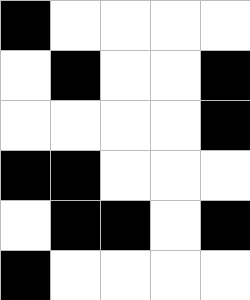[["black", "white", "white", "white", "white"], ["white", "black", "white", "white", "black"], ["white", "white", "white", "white", "black"], ["black", "black", "white", "white", "white"], ["white", "black", "black", "white", "black"], ["black", "white", "white", "white", "white"]]